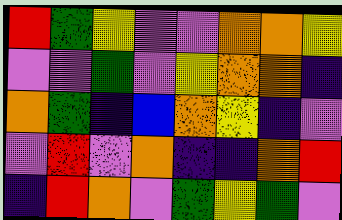[["red", "green", "yellow", "violet", "violet", "orange", "orange", "yellow"], ["violet", "violet", "green", "violet", "yellow", "orange", "orange", "indigo"], ["orange", "green", "indigo", "blue", "orange", "yellow", "indigo", "violet"], ["violet", "red", "violet", "orange", "indigo", "indigo", "orange", "red"], ["indigo", "red", "orange", "violet", "green", "yellow", "green", "violet"]]